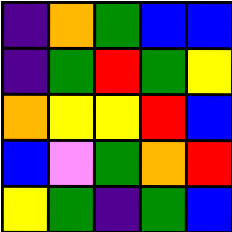[["indigo", "orange", "green", "blue", "blue"], ["indigo", "green", "red", "green", "yellow"], ["orange", "yellow", "yellow", "red", "blue"], ["blue", "violet", "green", "orange", "red"], ["yellow", "green", "indigo", "green", "blue"]]